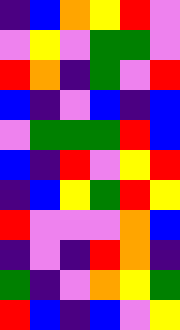[["indigo", "blue", "orange", "yellow", "red", "violet"], ["violet", "yellow", "violet", "green", "green", "violet"], ["red", "orange", "indigo", "green", "violet", "red"], ["blue", "indigo", "violet", "blue", "indigo", "blue"], ["violet", "green", "green", "green", "red", "blue"], ["blue", "indigo", "red", "violet", "yellow", "red"], ["indigo", "blue", "yellow", "green", "red", "yellow"], ["red", "violet", "violet", "violet", "orange", "blue"], ["indigo", "violet", "indigo", "red", "orange", "indigo"], ["green", "indigo", "violet", "orange", "yellow", "green"], ["red", "blue", "indigo", "blue", "violet", "yellow"]]